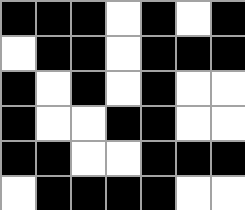[["black", "black", "black", "white", "black", "white", "black"], ["white", "black", "black", "white", "black", "black", "black"], ["black", "white", "black", "white", "black", "white", "white"], ["black", "white", "white", "black", "black", "white", "white"], ["black", "black", "white", "white", "black", "black", "black"], ["white", "black", "black", "black", "black", "white", "white"]]